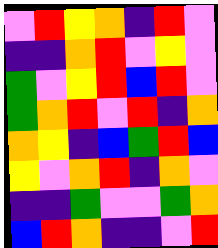[["violet", "red", "yellow", "orange", "indigo", "red", "violet"], ["indigo", "indigo", "orange", "red", "violet", "yellow", "violet"], ["green", "violet", "yellow", "red", "blue", "red", "violet"], ["green", "orange", "red", "violet", "red", "indigo", "orange"], ["orange", "yellow", "indigo", "blue", "green", "red", "blue"], ["yellow", "violet", "orange", "red", "indigo", "orange", "violet"], ["indigo", "indigo", "green", "violet", "violet", "green", "orange"], ["blue", "red", "orange", "indigo", "indigo", "violet", "red"]]